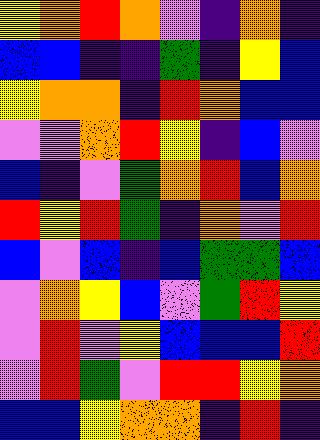[["yellow", "orange", "red", "orange", "violet", "indigo", "orange", "indigo"], ["blue", "blue", "indigo", "indigo", "green", "indigo", "yellow", "blue"], ["yellow", "orange", "orange", "indigo", "red", "orange", "blue", "blue"], ["violet", "violet", "orange", "red", "yellow", "indigo", "blue", "violet"], ["blue", "indigo", "violet", "green", "orange", "red", "blue", "orange"], ["red", "yellow", "red", "green", "indigo", "orange", "violet", "red"], ["blue", "violet", "blue", "indigo", "blue", "green", "green", "blue"], ["violet", "orange", "yellow", "blue", "violet", "green", "red", "yellow"], ["violet", "red", "violet", "yellow", "blue", "blue", "blue", "red"], ["violet", "red", "green", "violet", "red", "red", "yellow", "orange"], ["blue", "blue", "yellow", "orange", "orange", "indigo", "red", "indigo"]]